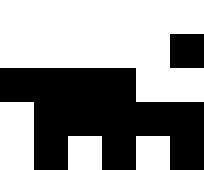[["white", "white", "white", "white", "white", "white"], ["white", "white", "white", "white", "white", "black"], ["black", "black", "black", "black", "white", "white"], ["white", "black", "black", "black", "black", "black"], ["white", "black", "white", "black", "white", "black"]]